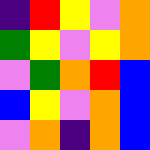[["indigo", "red", "yellow", "violet", "orange"], ["green", "yellow", "violet", "yellow", "orange"], ["violet", "green", "orange", "red", "blue"], ["blue", "yellow", "violet", "orange", "blue"], ["violet", "orange", "indigo", "orange", "blue"]]